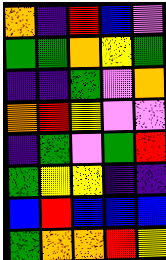[["orange", "indigo", "red", "blue", "violet"], ["green", "green", "orange", "yellow", "green"], ["indigo", "indigo", "green", "violet", "orange"], ["orange", "red", "yellow", "violet", "violet"], ["indigo", "green", "violet", "green", "red"], ["green", "yellow", "yellow", "indigo", "indigo"], ["blue", "red", "blue", "blue", "blue"], ["green", "orange", "orange", "red", "yellow"]]